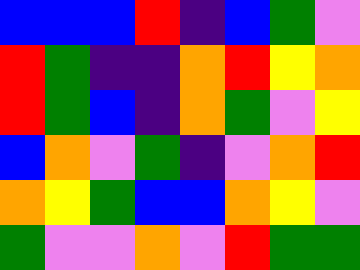[["blue", "blue", "blue", "red", "indigo", "blue", "green", "violet"], ["red", "green", "indigo", "indigo", "orange", "red", "yellow", "orange"], ["red", "green", "blue", "indigo", "orange", "green", "violet", "yellow"], ["blue", "orange", "violet", "green", "indigo", "violet", "orange", "red"], ["orange", "yellow", "green", "blue", "blue", "orange", "yellow", "violet"], ["green", "violet", "violet", "orange", "violet", "red", "green", "green"]]